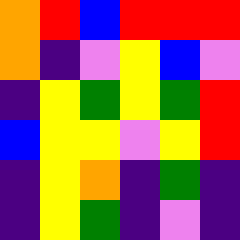[["orange", "red", "blue", "red", "red", "red"], ["orange", "indigo", "violet", "yellow", "blue", "violet"], ["indigo", "yellow", "green", "yellow", "green", "red"], ["blue", "yellow", "yellow", "violet", "yellow", "red"], ["indigo", "yellow", "orange", "indigo", "green", "indigo"], ["indigo", "yellow", "green", "indigo", "violet", "indigo"]]